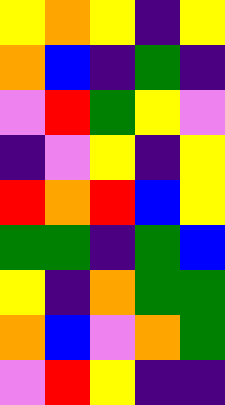[["yellow", "orange", "yellow", "indigo", "yellow"], ["orange", "blue", "indigo", "green", "indigo"], ["violet", "red", "green", "yellow", "violet"], ["indigo", "violet", "yellow", "indigo", "yellow"], ["red", "orange", "red", "blue", "yellow"], ["green", "green", "indigo", "green", "blue"], ["yellow", "indigo", "orange", "green", "green"], ["orange", "blue", "violet", "orange", "green"], ["violet", "red", "yellow", "indigo", "indigo"]]